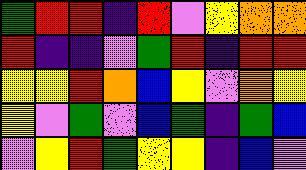[["green", "red", "red", "indigo", "red", "violet", "yellow", "orange", "orange"], ["red", "indigo", "indigo", "violet", "green", "red", "indigo", "red", "red"], ["yellow", "yellow", "red", "orange", "blue", "yellow", "violet", "orange", "yellow"], ["yellow", "violet", "green", "violet", "blue", "green", "indigo", "green", "blue"], ["violet", "yellow", "red", "green", "yellow", "yellow", "indigo", "blue", "violet"]]